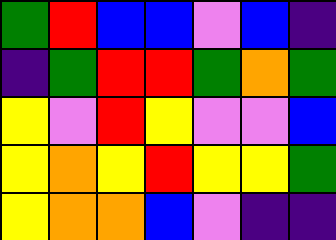[["green", "red", "blue", "blue", "violet", "blue", "indigo"], ["indigo", "green", "red", "red", "green", "orange", "green"], ["yellow", "violet", "red", "yellow", "violet", "violet", "blue"], ["yellow", "orange", "yellow", "red", "yellow", "yellow", "green"], ["yellow", "orange", "orange", "blue", "violet", "indigo", "indigo"]]